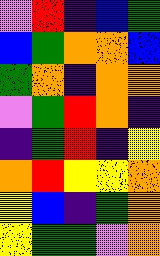[["violet", "red", "indigo", "blue", "green"], ["blue", "green", "orange", "orange", "blue"], ["green", "orange", "indigo", "orange", "orange"], ["violet", "green", "red", "orange", "indigo"], ["indigo", "green", "red", "indigo", "yellow"], ["orange", "red", "yellow", "yellow", "orange"], ["yellow", "blue", "indigo", "green", "orange"], ["yellow", "green", "green", "violet", "orange"]]